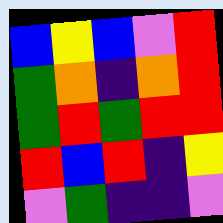[["blue", "yellow", "blue", "violet", "red"], ["green", "orange", "indigo", "orange", "red"], ["green", "red", "green", "red", "red"], ["red", "blue", "red", "indigo", "yellow"], ["violet", "green", "indigo", "indigo", "violet"]]